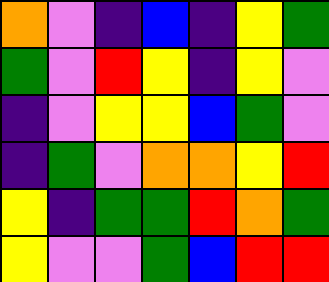[["orange", "violet", "indigo", "blue", "indigo", "yellow", "green"], ["green", "violet", "red", "yellow", "indigo", "yellow", "violet"], ["indigo", "violet", "yellow", "yellow", "blue", "green", "violet"], ["indigo", "green", "violet", "orange", "orange", "yellow", "red"], ["yellow", "indigo", "green", "green", "red", "orange", "green"], ["yellow", "violet", "violet", "green", "blue", "red", "red"]]